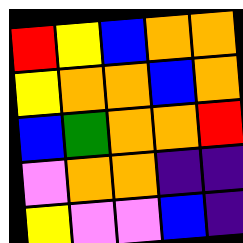[["red", "yellow", "blue", "orange", "orange"], ["yellow", "orange", "orange", "blue", "orange"], ["blue", "green", "orange", "orange", "red"], ["violet", "orange", "orange", "indigo", "indigo"], ["yellow", "violet", "violet", "blue", "indigo"]]